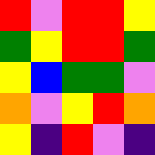[["red", "violet", "red", "red", "yellow"], ["green", "yellow", "red", "red", "green"], ["yellow", "blue", "green", "green", "violet"], ["orange", "violet", "yellow", "red", "orange"], ["yellow", "indigo", "red", "violet", "indigo"]]